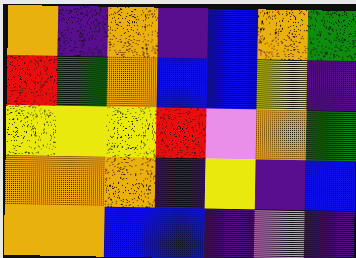[["orange", "indigo", "orange", "indigo", "blue", "orange", "green"], ["red", "green", "orange", "blue", "blue", "yellow", "indigo"], ["yellow", "yellow", "yellow", "red", "violet", "orange", "green"], ["orange", "orange", "orange", "indigo", "yellow", "indigo", "blue"], ["orange", "orange", "blue", "blue", "indigo", "violet", "indigo"]]